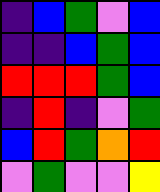[["indigo", "blue", "green", "violet", "blue"], ["indigo", "indigo", "blue", "green", "blue"], ["red", "red", "red", "green", "blue"], ["indigo", "red", "indigo", "violet", "green"], ["blue", "red", "green", "orange", "red"], ["violet", "green", "violet", "violet", "yellow"]]